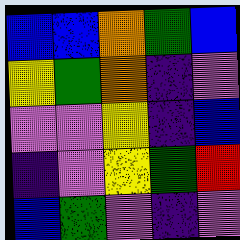[["blue", "blue", "orange", "green", "blue"], ["yellow", "green", "orange", "indigo", "violet"], ["violet", "violet", "yellow", "indigo", "blue"], ["indigo", "violet", "yellow", "green", "red"], ["blue", "green", "violet", "indigo", "violet"]]